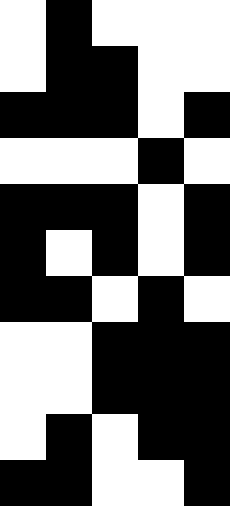[["white", "black", "white", "white", "white"], ["white", "black", "black", "white", "white"], ["black", "black", "black", "white", "black"], ["white", "white", "white", "black", "white"], ["black", "black", "black", "white", "black"], ["black", "white", "black", "white", "black"], ["black", "black", "white", "black", "white"], ["white", "white", "black", "black", "black"], ["white", "white", "black", "black", "black"], ["white", "black", "white", "black", "black"], ["black", "black", "white", "white", "black"]]